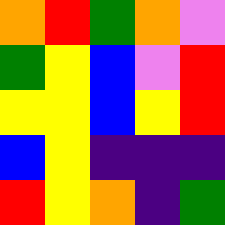[["orange", "red", "green", "orange", "violet"], ["green", "yellow", "blue", "violet", "red"], ["yellow", "yellow", "blue", "yellow", "red"], ["blue", "yellow", "indigo", "indigo", "indigo"], ["red", "yellow", "orange", "indigo", "green"]]